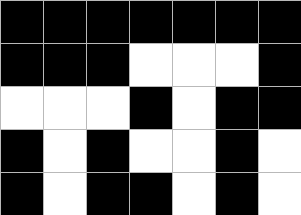[["black", "black", "black", "black", "black", "black", "black"], ["black", "black", "black", "white", "white", "white", "black"], ["white", "white", "white", "black", "white", "black", "black"], ["black", "white", "black", "white", "white", "black", "white"], ["black", "white", "black", "black", "white", "black", "white"]]